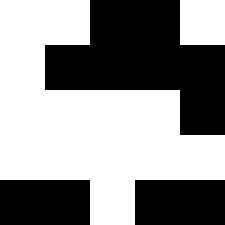[["white", "white", "black", "black", "white"], ["white", "black", "black", "black", "black"], ["white", "white", "white", "white", "black"], ["white", "white", "white", "white", "white"], ["black", "black", "white", "black", "black"]]